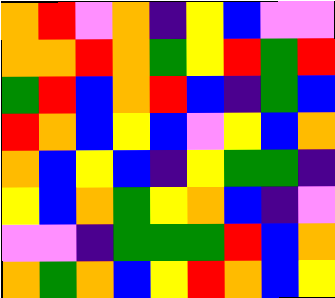[["orange", "red", "violet", "orange", "indigo", "yellow", "blue", "violet", "violet"], ["orange", "orange", "red", "orange", "green", "yellow", "red", "green", "red"], ["green", "red", "blue", "orange", "red", "blue", "indigo", "green", "blue"], ["red", "orange", "blue", "yellow", "blue", "violet", "yellow", "blue", "orange"], ["orange", "blue", "yellow", "blue", "indigo", "yellow", "green", "green", "indigo"], ["yellow", "blue", "orange", "green", "yellow", "orange", "blue", "indigo", "violet"], ["violet", "violet", "indigo", "green", "green", "green", "red", "blue", "orange"], ["orange", "green", "orange", "blue", "yellow", "red", "orange", "blue", "yellow"]]